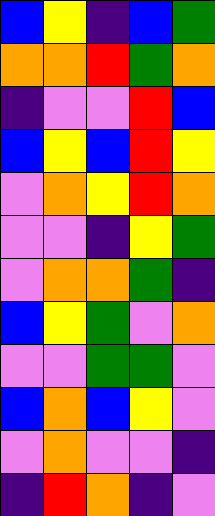[["blue", "yellow", "indigo", "blue", "green"], ["orange", "orange", "red", "green", "orange"], ["indigo", "violet", "violet", "red", "blue"], ["blue", "yellow", "blue", "red", "yellow"], ["violet", "orange", "yellow", "red", "orange"], ["violet", "violet", "indigo", "yellow", "green"], ["violet", "orange", "orange", "green", "indigo"], ["blue", "yellow", "green", "violet", "orange"], ["violet", "violet", "green", "green", "violet"], ["blue", "orange", "blue", "yellow", "violet"], ["violet", "orange", "violet", "violet", "indigo"], ["indigo", "red", "orange", "indigo", "violet"]]